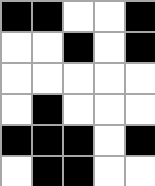[["black", "black", "white", "white", "black"], ["white", "white", "black", "white", "black"], ["white", "white", "white", "white", "white"], ["white", "black", "white", "white", "white"], ["black", "black", "black", "white", "black"], ["white", "black", "black", "white", "white"]]